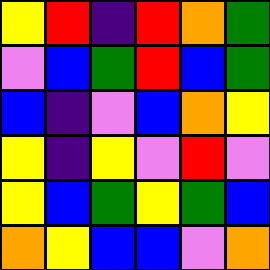[["yellow", "red", "indigo", "red", "orange", "green"], ["violet", "blue", "green", "red", "blue", "green"], ["blue", "indigo", "violet", "blue", "orange", "yellow"], ["yellow", "indigo", "yellow", "violet", "red", "violet"], ["yellow", "blue", "green", "yellow", "green", "blue"], ["orange", "yellow", "blue", "blue", "violet", "orange"]]